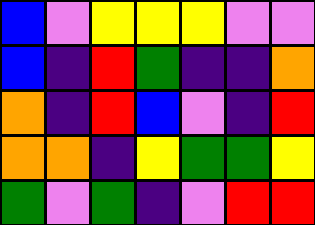[["blue", "violet", "yellow", "yellow", "yellow", "violet", "violet"], ["blue", "indigo", "red", "green", "indigo", "indigo", "orange"], ["orange", "indigo", "red", "blue", "violet", "indigo", "red"], ["orange", "orange", "indigo", "yellow", "green", "green", "yellow"], ["green", "violet", "green", "indigo", "violet", "red", "red"]]